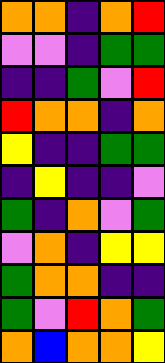[["orange", "orange", "indigo", "orange", "red"], ["violet", "violet", "indigo", "green", "green"], ["indigo", "indigo", "green", "violet", "red"], ["red", "orange", "orange", "indigo", "orange"], ["yellow", "indigo", "indigo", "green", "green"], ["indigo", "yellow", "indigo", "indigo", "violet"], ["green", "indigo", "orange", "violet", "green"], ["violet", "orange", "indigo", "yellow", "yellow"], ["green", "orange", "orange", "indigo", "indigo"], ["green", "violet", "red", "orange", "green"], ["orange", "blue", "orange", "orange", "yellow"]]